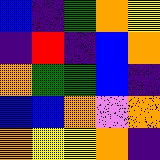[["blue", "indigo", "green", "orange", "yellow"], ["indigo", "red", "indigo", "blue", "orange"], ["orange", "green", "green", "blue", "indigo"], ["blue", "blue", "orange", "violet", "orange"], ["orange", "yellow", "yellow", "orange", "indigo"]]